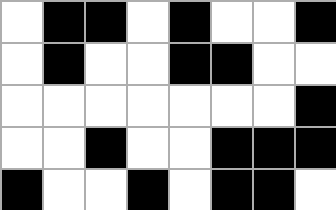[["white", "black", "black", "white", "black", "white", "white", "black"], ["white", "black", "white", "white", "black", "black", "white", "white"], ["white", "white", "white", "white", "white", "white", "white", "black"], ["white", "white", "black", "white", "white", "black", "black", "black"], ["black", "white", "white", "black", "white", "black", "black", "white"]]